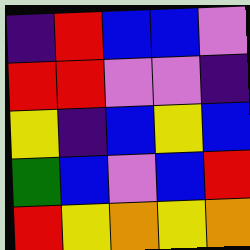[["indigo", "red", "blue", "blue", "violet"], ["red", "red", "violet", "violet", "indigo"], ["yellow", "indigo", "blue", "yellow", "blue"], ["green", "blue", "violet", "blue", "red"], ["red", "yellow", "orange", "yellow", "orange"]]